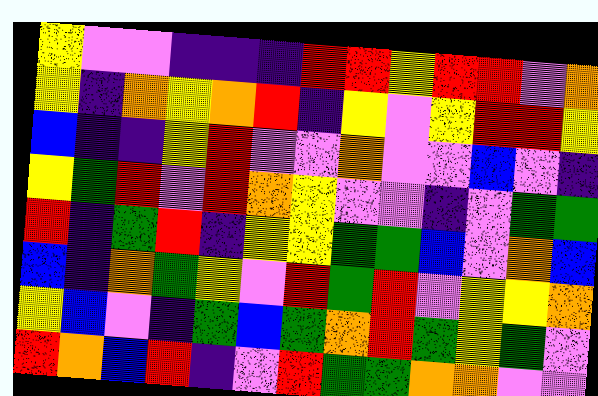[["yellow", "violet", "violet", "indigo", "indigo", "indigo", "red", "red", "yellow", "red", "red", "violet", "orange"], ["yellow", "indigo", "orange", "yellow", "orange", "red", "indigo", "yellow", "violet", "yellow", "red", "red", "yellow"], ["blue", "indigo", "indigo", "yellow", "red", "violet", "violet", "orange", "violet", "violet", "blue", "violet", "indigo"], ["yellow", "green", "red", "violet", "red", "orange", "yellow", "violet", "violet", "indigo", "violet", "green", "green"], ["red", "indigo", "green", "red", "indigo", "yellow", "yellow", "green", "green", "blue", "violet", "orange", "blue"], ["blue", "indigo", "orange", "green", "yellow", "violet", "red", "green", "red", "violet", "yellow", "yellow", "orange"], ["yellow", "blue", "violet", "indigo", "green", "blue", "green", "orange", "red", "green", "yellow", "green", "violet"], ["red", "orange", "blue", "red", "indigo", "violet", "red", "green", "green", "orange", "orange", "violet", "violet"]]